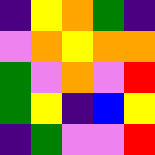[["indigo", "yellow", "orange", "green", "indigo"], ["violet", "orange", "yellow", "orange", "orange"], ["green", "violet", "orange", "violet", "red"], ["green", "yellow", "indigo", "blue", "yellow"], ["indigo", "green", "violet", "violet", "red"]]